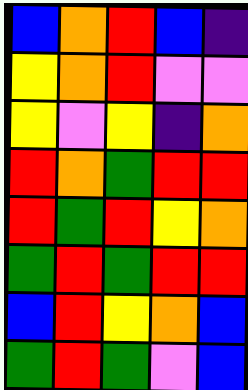[["blue", "orange", "red", "blue", "indigo"], ["yellow", "orange", "red", "violet", "violet"], ["yellow", "violet", "yellow", "indigo", "orange"], ["red", "orange", "green", "red", "red"], ["red", "green", "red", "yellow", "orange"], ["green", "red", "green", "red", "red"], ["blue", "red", "yellow", "orange", "blue"], ["green", "red", "green", "violet", "blue"]]